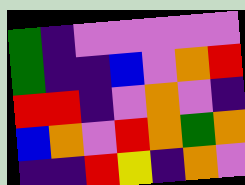[["green", "indigo", "violet", "violet", "violet", "violet", "violet"], ["green", "indigo", "indigo", "blue", "violet", "orange", "red"], ["red", "red", "indigo", "violet", "orange", "violet", "indigo"], ["blue", "orange", "violet", "red", "orange", "green", "orange"], ["indigo", "indigo", "red", "yellow", "indigo", "orange", "violet"]]